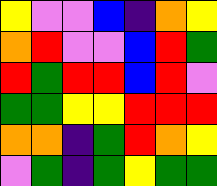[["yellow", "violet", "violet", "blue", "indigo", "orange", "yellow"], ["orange", "red", "violet", "violet", "blue", "red", "green"], ["red", "green", "red", "red", "blue", "red", "violet"], ["green", "green", "yellow", "yellow", "red", "red", "red"], ["orange", "orange", "indigo", "green", "red", "orange", "yellow"], ["violet", "green", "indigo", "green", "yellow", "green", "green"]]